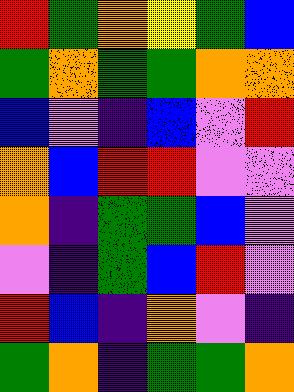[["red", "green", "orange", "yellow", "green", "blue"], ["green", "orange", "green", "green", "orange", "orange"], ["blue", "violet", "indigo", "blue", "violet", "red"], ["orange", "blue", "red", "red", "violet", "violet"], ["orange", "indigo", "green", "green", "blue", "violet"], ["violet", "indigo", "green", "blue", "red", "violet"], ["red", "blue", "indigo", "orange", "violet", "indigo"], ["green", "orange", "indigo", "green", "green", "orange"]]